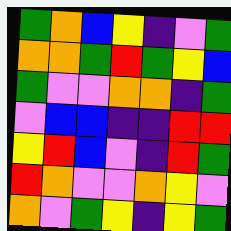[["green", "orange", "blue", "yellow", "indigo", "violet", "green"], ["orange", "orange", "green", "red", "green", "yellow", "blue"], ["green", "violet", "violet", "orange", "orange", "indigo", "green"], ["violet", "blue", "blue", "indigo", "indigo", "red", "red"], ["yellow", "red", "blue", "violet", "indigo", "red", "green"], ["red", "orange", "violet", "violet", "orange", "yellow", "violet"], ["orange", "violet", "green", "yellow", "indigo", "yellow", "green"]]